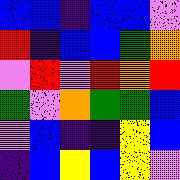[["blue", "blue", "indigo", "blue", "blue", "violet"], ["red", "indigo", "blue", "blue", "green", "orange"], ["violet", "red", "violet", "red", "orange", "red"], ["green", "violet", "orange", "green", "green", "blue"], ["violet", "blue", "indigo", "indigo", "yellow", "blue"], ["indigo", "blue", "yellow", "blue", "yellow", "violet"]]